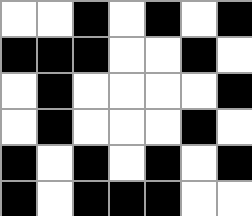[["white", "white", "black", "white", "black", "white", "black"], ["black", "black", "black", "white", "white", "black", "white"], ["white", "black", "white", "white", "white", "white", "black"], ["white", "black", "white", "white", "white", "black", "white"], ["black", "white", "black", "white", "black", "white", "black"], ["black", "white", "black", "black", "black", "white", "white"]]